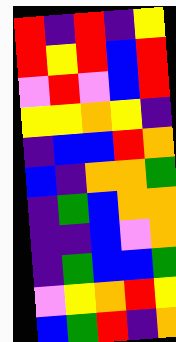[["red", "indigo", "red", "indigo", "yellow"], ["red", "yellow", "red", "blue", "red"], ["violet", "red", "violet", "blue", "red"], ["yellow", "yellow", "orange", "yellow", "indigo"], ["indigo", "blue", "blue", "red", "orange"], ["blue", "indigo", "orange", "orange", "green"], ["indigo", "green", "blue", "orange", "orange"], ["indigo", "indigo", "blue", "violet", "orange"], ["indigo", "green", "blue", "blue", "green"], ["violet", "yellow", "orange", "red", "yellow"], ["blue", "green", "red", "indigo", "orange"]]